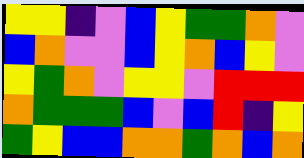[["yellow", "yellow", "indigo", "violet", "blue", "yellow", "green", "green", "orange", "violet"], ["blue", "orange", "violet", "violet", "blue", "yellow", "orange", "blue", "yellow", "violet"], ["yellow", "green", "orange", "violet", "yellow", "yellow", "violet", "red", "red", "red"], ["orange", "green", "green", "green", "blue", "violet", "blue", "red", "indigo", "yellow"], ["green", "yellow", "blue", "blue", "orange", "orange", "green", "orange", "blue", "orange"]]